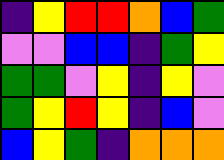[["indigo", "yellow", "red", "red", "orange", "blue", "green"], ["violet", "violet", "blue", "blue", "indigo", "green", "yellow"], ["green", "green", "violet", "yellow", "indigo", "yellow", "violet"], ["green", "yellow", "red", "yellow", "indigo", "blue", "violet"], ["blue", "yellow", "green", "indigo", "orange", "orange", "orange"]]